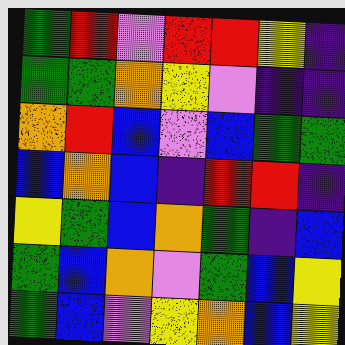[["green", "red", "violet", "red", "red", "yellow", "indigo"], ["green", "green", "orange", "yellow", "violet", "indigo", "indigo"], ["orange", "red", "blue", "violet", "blue", "green", "green"], ["blue", "orange", "blue", "indigo", "red", "red", "indigo"], ["yellow", "green", "blue", "orange", "green", "indigo", "blue"], ["green", "blue", "orange", "violet", "green", "blue", "yellow"], ["green", "blue", "violet", "yellow", "orange", "blue", "yellow"]]